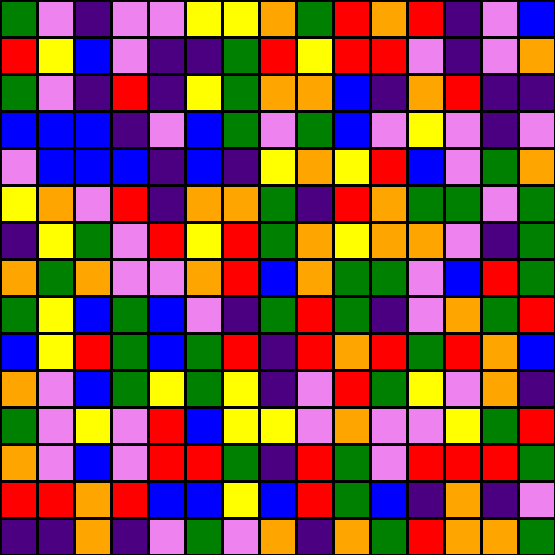[["green", "violet", "indigo", "violet", "violet", "yellow", "yellow", "orange", "green", "red", "orange", "red", "indigo", "violet", "blue"], ["red", "yellow", "blue", "violet", "indigo", "indigo", "green", "red", "yellow", "red", "red", "violet", "indigo", "violet", "orange"], ["green", "violet", "indigo", "red", "indigo", "yellow", "green", "orange", "orange", "blue", "indigo", "orange", "red", "indigo", "indigo"], ["blue", "blue", "blue", "indigo", "violet", "blue", "green", "violet", "green", "blue", "violet", "yellow", "violet", "indigo", "violet"], ["violet", "blue", "blue", "blue", "indigo", "blue", "indigo", "yellow", "orange", "yellow", "red", "blue", "violet", "green", "orange"], ["yellow", "orange", "violet", "red", "indigo", "orange", "orange", "green", "indigo", "red", "orange", "green", "green", "violet", "green"], ["indigo", "yellow", "green", "violet", "red", "yellow", "red", "green", "orange", "yellow", "orange", "orange", "violet", "indigo", "green"], ["orange", "green", "orange", "violet", "violet", "orange", "red", "blue", "orange", "green", "green", "violet", "blue", "red", "green"], ["green", "yellow", "blue", "green", "blue", "violet", "indigo", "green", "red", "green", "indigo", "violet", "orange", "green", "red"], ["blue", "yellow", "red", "green", "blue", "green", "red", "indigo", "red", "orange", "red", "green", "red", "orange", "blue"], ["orange", "violet", "blue", "green", "yellow", "green", "yellow", "indigo", "violet", "red", "green", "yellow", "violet", "orange", "indigo"], ["green", "violet", "yellow", "violet", "red", "blue", "yellow", "yellow", "violet", "orange", "violet", "violet", "yellow", "green", "red"], ["orange", "violet", "blue", "violet", "red", "red", "green", "indigo", "red", "green", "violet", "red", "red", "red", "green"], ["red", "red", "orange", "red", "blue", "blue", "yellow", "blue", "red", "green", "blue", "indigo", "orange", "indigo", "violet"], ["indigo", "indigo", "orange", "indigo", "violet", "green", "violet", "orange", "indigo", "orange", "green", "red", "orange", "orange", "green"]]